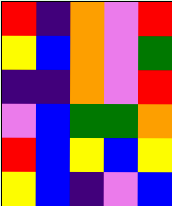[["red", "indigo", "orange", "violet", "red"], ["yellow", "blue", "orange", "violet", "green"], ["indigo", "indigo", "orange", "violet", "red"], ["violet", "blue", "green", "green", "orange"], ["red", "blue", "yellow", "blue", "yellow"], ["yellow", "blue", "indigo", "violet", "blue"]]